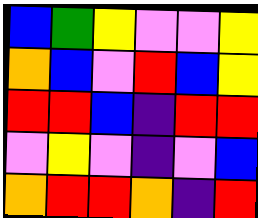[["blue", "green", "yellow", "violet", "violet", "yellow"], ["orange", "blue", "violet", "red", "blue", "yellow"], ["red", "red", "blue", "indigo", "red", "red"], ["violet", "yellow", "violet", "indigo", "violet", "blue"], ["orange", "red", "red", "orange", "indigo", "red"]]